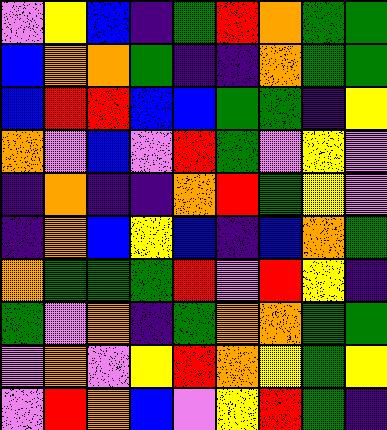[["violet", "yellow", "blue", "indigo", "green", "red", "orange", "green", "green"], ["blue", "orange", "orange", "green", "indigo", "indigo", "orange", "green", "green"], ["blue", "red", "red", "blue", "blue", "green", "green", "indigo", "yellow"], ["orange", "violet", "blue", "violet", "red", "green", "violet", "yellow", "violet"], ["indigo", "orange", "indigo", "indigo", "orange", "red", "green", "yellow", "violet"], ["indigo", "orange", "blue", "yellow", "blue", "indigo", "blue", "orange", "green"], ["orange", "green", "green", "green", "red", "violet", "red", "yellow", "indigo"], ["green", "violet", "orange", "indigo", "green", "orange", "orange", "green", "green"], ["violet", "orange", "violet", "yellow", "red", "orange", "yellow", "green", "yellow"], ["violet", "red", "orange", "blue", "violet", "yellow", "red", "green", "indigo"]]